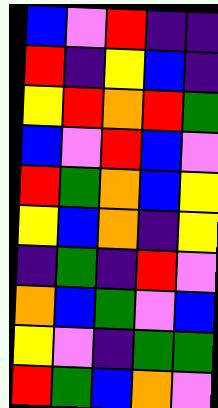[["blue", "violet", "red", "indigo", "indigo"], ["red", "indigo", "yellow", "blue", "indigo"], ["yellow", "red", "orange", "red", "green"], ["blue", "violet", "red", "blue", "violet"], ["red", "green", "orange", "blue", "yellow"], ["yellow", "blue", "orange", "indigo", "yellow"], ["indigo", "green", "indigo", "red", "violet"], ["orange", "blue", "green", "violet", "blue"], ["yellow", "violet", "indigo", "green", "green"], ["red", "green", "blue", "orange", "violet"]]